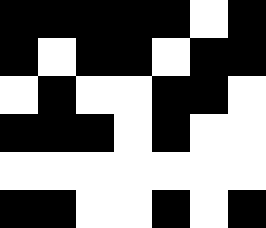[["black", "black", "black", "black", "black", "white", "black"], ["black", "white", "black", "black", "white", "black", "black"], ["white", "black", "white", "white", "black", "black", "white"], ["black", "black", "black", "white", "black", "white", "white"], ["white", "white", "white", "white", "white", "white", "white"], ["black", "black", "white", "white", "black", "white", "black"]]